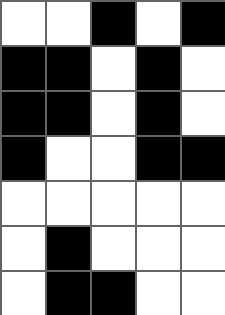[["white", "white", "black", "white", "black"], ["black", "black", "white", "black", "white"], ["black", "black", "white", "black", "white"], ["black", "white", "white", "black", "black"], ["white", "white", "white", "white", "white"], ["white", "black", "white", "white", "white"], ["white", "black", "black", "white", "white"]]